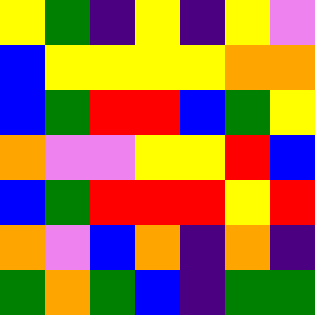[["yellow", "green", "indigo", "yellow", "indigo", "yellow", "violet"], ["blue", "yellow", "yellow", "yellow", "yellow", "orange", "orange"], ["blue", "green", "red", "red", "blue", "green", "yellow"], ["orange", "violet", "violet", "yellow", "yellow", "red", "blue"], ["blue", "green", "red", "red", "red", "yellow", "red"], ["orange", "violet", "blue", "orange", "indigo", "orange", "indigo"], ["green", "orange", "green", "blue", "indigo", "green", "green"]]